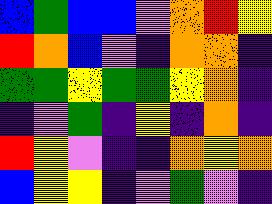[["blue", "green", "blue", "blue", "violet", "orange", "red", "yellow"], ["red", "orange", "blue", "violet", "indigo", "orange", "orange", "indigo"], ["green", "green", "yellow", "green", "green", "yellow", "orange", "indigo"], ["indigo", "violet", "green", "indigo", "yellow", "indigo", "orange", "indigo"], ["red", "yellow", "violet", "indigo", "indigo", "orange", "yellow", "orange"], ["blue", "yellow", "yellow", "indigo", "violet", "green", "violet", "indigo"]]